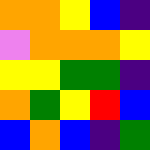[["orange", "orange", "yellow", "blue", "indigo"], ["violet", "orange", "orange", "orange", "yellow"], ["yellow", "yellow", "green", "green", "indigo"], ["orange", "green", "yellow", "red", "blue"], ["blue", "orange", "blue", "indigo", "green"]]